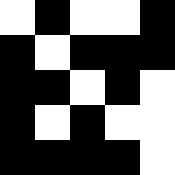[["white", "black", "white", "white", "black"], ["black", "white", "black", "black", "black"], ["black", "black", "white", "black", "white"], ["black", "white", "black", "white", "white"], ["black", "black", "black", "black", "white"]]